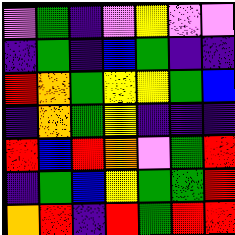[["violet", "green", "indigo", "violet", "yellow", "violet", "violet"], ["indigo", "green", "indigo", "blue", "green", "indigo", "indigo"], ["red", "orange", "green", "yellow", "yellow", "green", "blue"], ["indigo", "orange", "green", "yellow", "indigo", "indigo", "indigo"], ["red", "blue", "red", "orange", "violet", "green", "red"], ["indigo", "green", "blue", "yellow", "green", "green", "red"], ["orange", "red", "indigo", "red", "green", "red", "red"]]